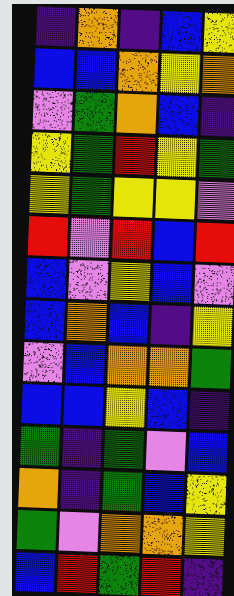[["indigo", "orange", "indigo", "blue", "yellow"], ["blue", "blue", "orange", "yellow", "orange"], ["violet", "green", "orange", "blue", "indigo"], ["yellow", "green", "red", "yellow", "green"], ["yellow", "green", "yellow", "yellow", "violet"], ["red", "violet", "red", "blue", "red"], ["blue", "violet", "yellow", "blue", "violet"], ["blue", "orange", "blue", "indigo", "yellow"], ["violet", "blue", "orange", "orange", "green"], ["blue", "blue", "yellow", "blue", "indigo"], ["green", "indigo", "green", "violet", "blue"], ["orange", "indigo", "green", "blue", "yellow"], ["green", "violet", "orange", "orange", "yellow"], ["blue", "red", "green", "red", "indigo"]]